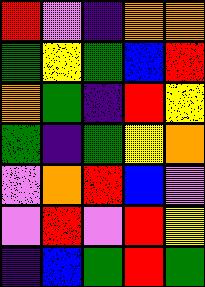[["red", "violet", "indigo", "orange", "orange"], ["green", "yellow", "green", "blue", "red"], ["orange", "green", "indigo", "red", "yellow"], ["green", "indigo", "green", "yellow", "orange"], ["violet", "orange", "red", "blue", "violet"], ["violet", "red", "violet", "red", "yellow"], ["indigo", "blue", "green", "red", "green"]]